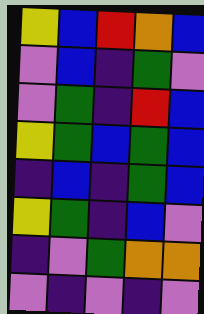[["yellow", "blue", "red", "orange", "blue"], ["violet", "blue", "indigo", "green", "violet"], ["violet", "green", "indigo", "red", "blue"], ["yellow", "green", "blue", "green", "blue"], ["indigo", "blue", "indigo", "green", "blue"], ["yellow", "green", "indigo", "blue", "violet"], ["indigo", "violet", "green", "orange", "orange"], ["violet", "indigo", "violet", "indigo", "violet"]]